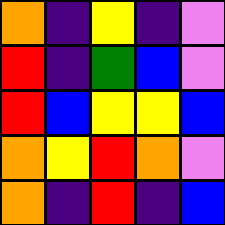[["orange", "indigo", "yellow", "indigo", "violet"], ["red", "indigo", "green", "blue", "violet"], ["red", "blue", "yellow", "yellow", "blue"], ["orange", "yellow", "red", "orange", "violet"], ["orange", "indigo", "red", "indigo", "blue"]]